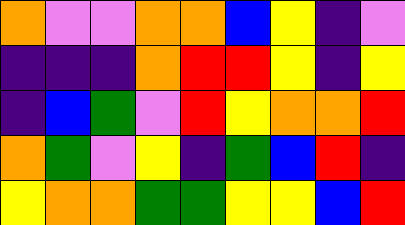[["orange", "violet", "violet", "orange", "orange", "blue", "yellow", "indigo", "violet"], ["indigo", "indigo", "indigo", "orange", "red", "red", "yellow", "indigo", "yellow"], ["indigo", "blue", "green", "violet", "red", "yellow", "orange", "orange", "red"], ["orange", "green", "violet", "yellow", "indigo", "green", "blue", "red", "indigo"], ["yellow", "orange", "orange", "green", "green", "yellow", "yellow", "blue", "red"]]